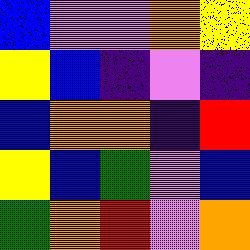[["blue", "violet", "violet", "orange", "yellow"], ["yellow", "blue", "indigo", "violet", "indigo"], ["blue", "orange", "orange", "indigo", "red"], ["yellow", "blue", "green", "violet", "blue"], ["green", "orange", "red", "violet", "orange"]]